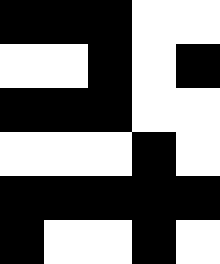[["black", "black", "black", "white", "white"], ["white", "white", "black", "white", "black"], ["black", "black", "black", "white", "white"], ["white", "white", "white", "black", "white"], ["black", "black", "black", "black", "black"], ["black", "white", "white", "black", "white"]]